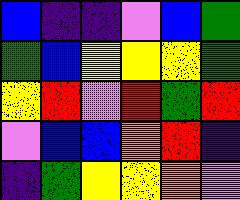[["blue", "indigo", "indigo", "violet", "blue", "green"], ["green", "blue", "yellow", "yellow", "yellow", "green"], ["yellow", "red", "violet", "red", "green", "red"], ["violet", "blue", "blue", "orange", "red", "indigo"], ["indigo", "green", "yellow", "yellow", "orange", "violet"]]